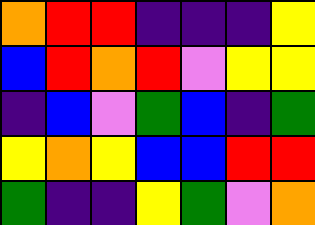[["orange", "red", "red", "indigo", "indigo", "indigo", "yellow"], ["blue", "red", "orange", "red", "violet", "yellow", "yellow"], ["indigo", "blue", "violet", "green", "blue", "indigo", "green"], ["yellow", "orange", "yellow", "blue", "blue", "red", "red"], ["green", "indigo", "indigo", "yellow", "green", "violet", "orange"]]